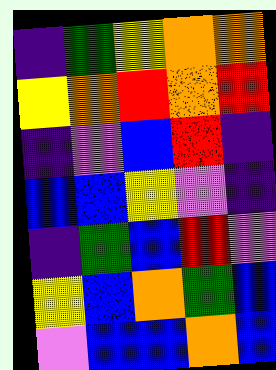[["indigo", "green", "yellow", "orange", "orange"], ["yellow", "orange", "red", "orange", "red"], ["indigo", "violet", "blue", "red", "indigo"], ["blue", "blue", "yellow", "violet", "indigo"], ["indigo", "green", "blue", "red", "violet"], ["yellow", "blue", "orange", "green", "blue"], ["violet", "blue", "blue", "orange", "blue"]]